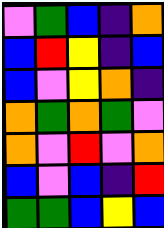[["violet", "green", "blue", "indigo", "orange"], ["blue", "red", "yellow", "indigo", "blue"], ["blue", "violet", "yellow", "orange", "indigo"], ["orange", "green", "orange", "green", "violet"], ["orange", "violet", "red", "violet", "orange"], ["blue", "violet", "blue", "indigo", "red"], ["green", "green", "blue", "yellow", "blue"]]